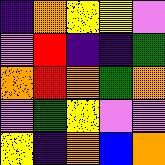[["indigo", "orange", "yellow", "yellow", "violet"], ["violet", "red", "indigo", "indigo", "green"], ["orange", "red", "orange", "green", "orange"], ["violet", "green", "yellow", "violet", "violet"], ["yellow", "indigo", "orange", "blue", "orange"]]